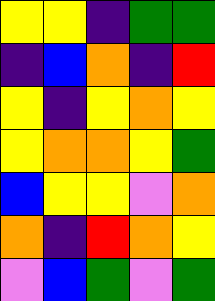[["yellow", "yellow", "indigo", "green", "green"], ["indigo", "blue", "orange", "indigo", "red"], ["yellow", "indigo", "yellow", "orange", "yellow"], ["yellow", "orange", "orange", "yellow", "green"], ["blue", "yellow", "yellow", "violet", "orange"], ["orange", "indigo", "red", "orange", "yellow"], ["violet", "blue", "green", "violet", "green"]]